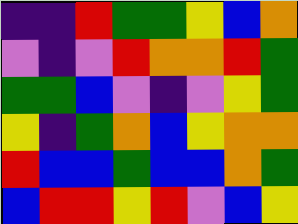[["indigo", "indigo", "red", "green", "green", "yellow", "blue", "orange"], ["violet", "indigo", "violet", "red", "orange", "orange", "red", "green"], ["green", "green", "blue", "violet", "indigo", "violet", "yellow", "green"], ["yellow", "indigo", "green", "orange", "blue", "yellow", "orange", "orange"], ["red", "blue", "blue", "green", "blue", "blue", "orange", "green"], ["blue", "red", "red", "yellow", "red", "violet", "blue", "yellow"]]